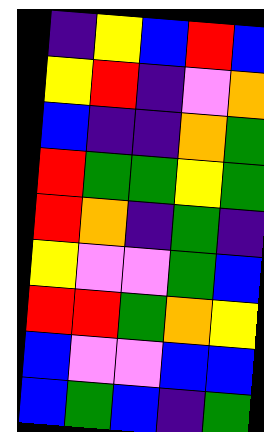[["indigo", "yellow", "blue", "red", "blue"], ["yellow", "red", "indigo", "violet", "orange"], ["blue", "indigo", "indigo", "orange", "green"], ["red", "green", "green", "yellow", "green"], ["red", "orange", "indigo", "green", "indigo"], ["yellow", "violet", "violet", "green", "blue"], ["red", "red", "green", "orange", "yellow"], ["blue", "violet", "violet", "blue", "blue"], ["blue", "green", "blue", "indigo", "green"]]